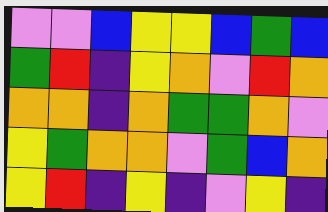[["violet", "violet", "blue", "yellow", "yellow", "blue", "green", "blue"], ["green", "red", "indigo", "yellow", "orange", "violet", "red", "orange"], ["orange", "orange", "indigo", "orange", "green", "green", "orange", "violet"], ["yellow", "green", "orange", "orange", "violet", "green", "blue", "orange"], ["yellow", "red", "indigo", "yellow", "indigo", "violet", "yellow", "indigo"]]